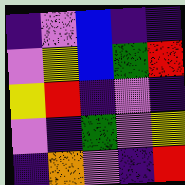[["indigo", "violet", "blue", "indigo", "indigo"], ["violet", "yellow", "blue", "green", "red"], ["yellow", "red", "indigo", "violet", "indigo"], ["violet", "indigo", "green", "violet", "yellow"], ["indigo", "orange", "violet", "indigo", "red"]]